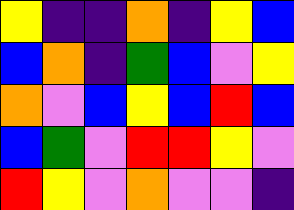[["yellow", "indigo", "indigo", "orange", "indigo", "yellow", "blue"], ["blue", "orange", "indigo", "green", "blue", "violet", "yellow"], ["orange", "violet", "blue", "yellow", "blue", "red", "blue"], ["blue", "green", "violet", "red", "red", "yellow", "violet"], ["red", "yellow", "violet", "orange", "violet", "violet", "indigo"]]